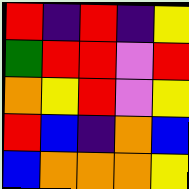[["red", "indigo", "red", "indigo", "yellow"], ["green", "red", "red", "violet", "red"], ["orange", "yellow", "red", "violet", "yellow"], ["red", "blue", "indigo", "orange", "blue"], ["blue", "orange", "orange", "orange", "yellow"]]